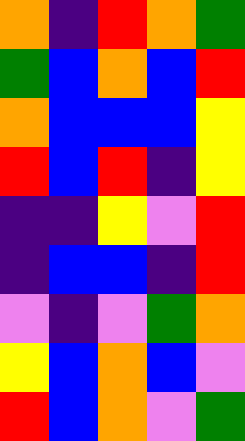[["orange", "indigo", "red", "orange", "green"], ["green", "blue", "orange", "blue", "red"], ["orange", "blue", "blue", "blue", "yellow"], ["red", "blue", "red", "indigo", "yellow"], ["indigo", "indigo", "yellow", "violet", "red"], ["indigo", "blue", "blue", "indigo", "red"], ["violet", "indigo", "violet", "green", "orange"], ["yellow", "blue", "orange", "blue", "violet"], ["red", "blue", "orange", "violet", "green"]]